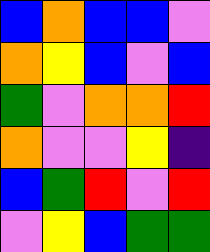[["blue", "orange", "blue", "blue", "violet"], ["orange", "yellow", "blue", "violet", "blue"], ["green", "violet", "orange", "orange", "red"], ["orange", "violet", "violet", "yellow", "indigo"], ["blue", "green", "red", "violet", "red"], ["violet", "yellow", "blue", "green", "green"]]